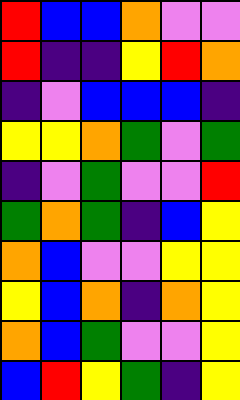[["red", "blue", "blue", "orange", "violet", "violet"], ["red", "indigo", "indigo", "yellow", "red", "orange"], ["indigo", "violet", "blue", "blue", "blue", "indigo"], ["yellow", "yellow", "orange", "green", "violet", "green"], ["indigo", "violet", "green", "violet", "violet", "red"], ["green", "orange", "green", "indigo", "blue", "yellow"], ["orange", "blue", "violet", "violet", "yellow", "yellow"], ["yellow", "blue", "orange", "indigo", "orange", "yellow"], ["orange", "blue", "green", "violet", "violet", "yellow"], ["blue", "red", "yellow", "green", "indigo", "yellow"]]